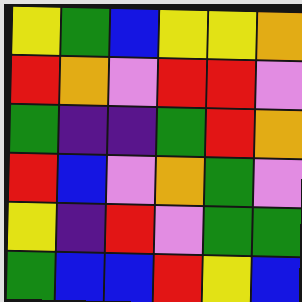[["yellow", "green", "blue", "yellow", "yellow", "orange"], ["red", "orange", "violet", "red", "red", "violet"], ["green", "indigo", "indigo", "green", "red", "orange"], ["red", "blue", "violet", "orange", "green", "violet"], ["yellow", "indigo", "red", "violet", "green", "green"], ["green", "blue", "blue", "red", "yellow", "blue"]]